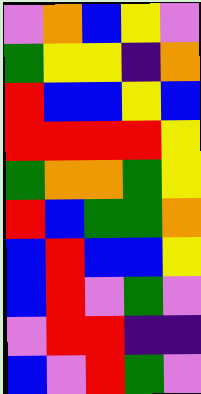[["violet", "orange", "blue", "yellow", "violet"], ["green", "yellow", "yellow", "indigo", "orange"], ["red", "blue", "blue", "yellow", "blue"], ["red", "red", "red", "red", "yellow"], ["green", "orange", "orange", "green", "yellow"], ["red", "blue", "green", "green", "orange"], ["blue", "red", "blue", "blue", "yellow"], ["blue", "red", "violet", "green", "violet"], ["violet", "red", "red", "indigo", "indigo"], ["blue", "violet", "red", "green", "violet"]]